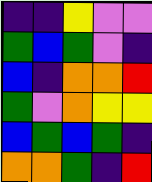[["indigo", "indigo", "yellow", "violet", "violet"], ["green", "blue", "green", "violet", "indigo"], ["blue", "indigo", "orange", "orange", "red"], ["green", "violet", "orange", "yellow", "yellow"], ["blue", "green", "blue", "green", "indigo"], ["orange", "orange", "green", "indigo", "red"]]